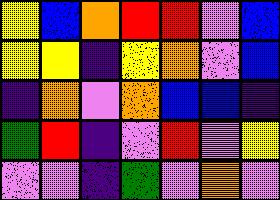[["yellow", "blue", "orange", "red", "red", "violet", "blue"], ["yellow", "yellow", "indigo", "yellow", "orange", "violet", "blue"], ["indigo", "orange", "violet", "orange", "blue", "blue", "indigo"], ["green", "red", "indigo", "violet", "red", "violet", "yellow"], ["violet", "violet", "indigo", "green", "violet", "orange", "violet"]]